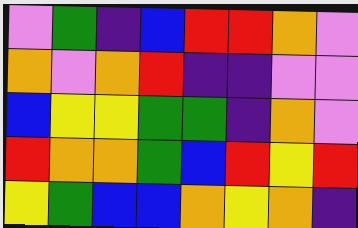[["violet", "green", "indigo", "blue", "red", "red", "orange", "violet"], ["orange", "violet", "orange", "red", "indigo", "indigo", "violet", "violet"], ["blue", "yellow", "yellow", "green", "green", "indigo", "orange", "violet"], ["red", "orange", "orange", "green", "blue", "red", "yellow", "red"], ["yellow", "green", "blue", "blue", "orange", "yellow", "orange", "indigo"]]